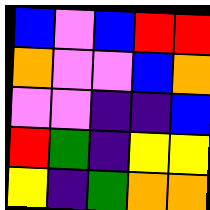[["blue", "violet", "blue", "red", "red"], ["orange", "violet", "violet", "blue", "orange"], ["violet", "violet", "indigo", "indigo", "blue"], ["red", "green", "indigo", "yellow", "yellow"], ["yellow", "indigo", "green", "orange", "orange"]]